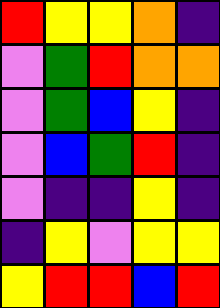[["red", "yellow", "yellow", "orange", "indigo"], ["violet", "green", "red", "orange", "orange"], ["violet", "green", "blue", "yellow", "indigo"], ["violet", "blue", "green", "red", "indigo"], ["violet", "indigo", "indigo", "yellow", "indigo"], ["indigo", "yellow", "violet", "yellow", "yellow"], ["yellow", "red", "red", "blue", "red"]]